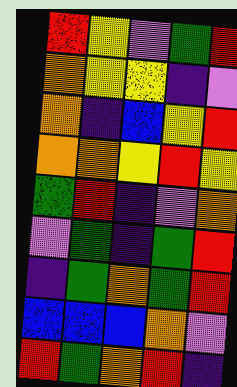[["red", "yellow", "violet", "green", "red"], ["orange", "yellow", "yellow", "indigo", "violet"], ["orange", "indigo", "blue", "yellow", "red"], ["orange", "orange", "yellow", "red", "yellow"], ["green", "red", "indigo", "violet", "orange"], ["violet", "green", "indigo", "green", "red"], ["indigo", "green", "orange", "green", "red"], ["blue", "blue", "blue", "orange", "violet"], ["red", "green", "orange", "red", "indigo"]]